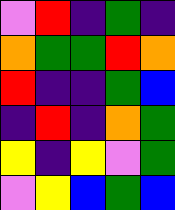[["violet", "red", "indigo", "green", "indigo"], ["orange", "green", "green", "red", "orange"], ["red", "indigo", "indigo", "green", "blue"], ["indigo", "red", "indigo", "orange", "green"], ["yellow", "indigo", "yellow", "violet", "green"], ["violet", "yellow", "blue", "green", "blue"]]